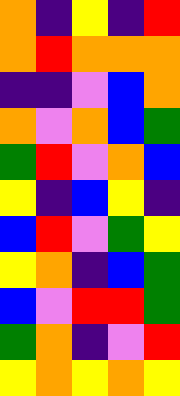[["orange", "indigo", "yellow", "indigo", "red"], ["orange", "red", "orange", "orange", "orange"], ["indigo", "indigo", "violet", "blue", "orange"], ["orange", "violet", "orange", "blue", "green"], ["green", "red", "violet", "orange", "blue"], ["yellow", "indigo", "blue", "yellow", "indigo"], ["blue", "red", "violet", "green", "yellow"], ["yellow", "orange", "indigo", "blue", "green"], ["blue", "violet", "red", "red", "green"], ["green", "orange", "indigo", "violet", "red"], ["yellow", "orange", "yellow", "orange", "yellow"]]